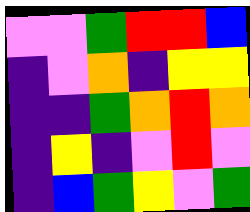[["violet", "violet", "green", "red", "red", "blue"], ["indigo", "violet", "orange", "indigo", "yellow", "yellow"], ["indigo", "indigo", "green", "orange", "red", "orange"], ["indigo", "yellow", "indigo", "violet", "red", "violet"], ["indigo", "blue", "green", "yellow", "violet", "green"]]